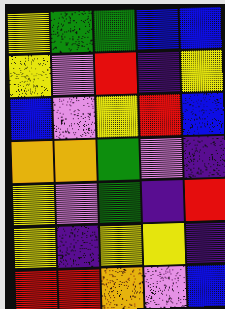[["yellow", "green", "green", "blue", "blue"], ["yellow", "violet", "red", "indigo", "yellow"], ["blue", "violet", "yellow", "red", "blue"], ["orange", "orange", "green", "violet", "indigo"], ["yellow", "violet", "green", "indigo", "red"], ["yellow", "indigo", "yellow", "yellow", "indigo"], ["red", "red", "orange", "violet", "blue"]]